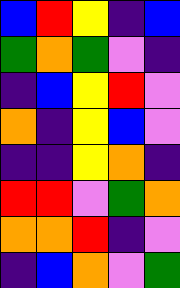[["blue", "red", "yellow", "indigo", "blue"], ["green", "orange", "green", "violet", "indigo"], ["indigo", "blue", "yellow", "red", "violet"], ["orange", "indigo", "yellow", "blue", "violet"], ["indigo", "indigo", "yellow", "orange", "indigo"], ["red", "red", "violet", "green", "orange"], ["orange", "orange", "red", "indigo", "violet"], ["indigo", "blue", "orange", "violet", "green"]]